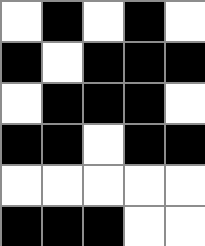[["white", "black", "white", "black", "white"], ["black", "white", "black", "black", "black"], ["white", "black", "black", "black", "white"], ["black", "black", "white", "black", "black"], ["white", "white", "white", "white", "white"], ["black", "black", "black", "white", "white"]]